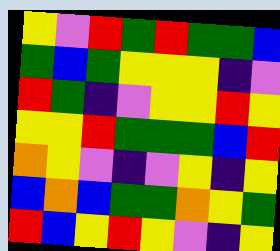[["yellow", "violet", "red", "green", "red", "green", "green", "blue"], ["green", "blue", "green", "yellow", "yellow", "yellow", "indigo", "violet"], ["red", "green", "indigo", "violet", "yellow", "yellow", "red", "yellow"], ["yellow", "yellow", "red", "green", "green", "green", "blue", "red"], ["orange", "yellow", "violet", "indigo", "violet", "yellow", "indigo", "yellow"], ["blue", "orange", "blue", "green", "green", "orange", "yellow", "green"], ["red", "blue", "yellow", "red", "yellow", "violet", "indigo", "yellow"]]